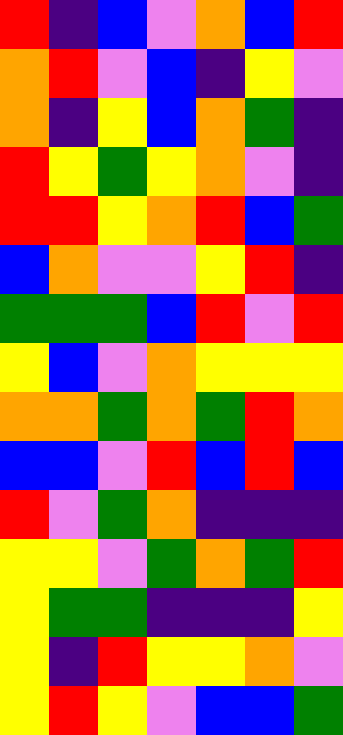[["red", "indigo", "blue", "violet", "orange", "blue", "red"], ["orange", "red", "violet", "blue", "indigo", "yellow", "violet"], ["orange", "indigo", "yellow", "blue", "orange", "green", "indigo"], ["red", "yellow", "green", "yellow", "orange", "violet", "indigo"], ["red", "red", "yellow", "orange", "red", "blue", "green"], ["blue", "orange", "violet", "violet", "yellow", "red", "indigo"], ["green", "green", "green", "blue", "red", "violet", "red"], ["yellow", "blue", "violet", "orange", "yellow", "yellow", "yellow"], ["orange", "orange", "green", "orange", "green", "red", "orange"], ["blue", "blue", "violet", "red", "blue", "red", "blue"], ["red", "violet", "green", "orange", "indigo", "indigo", "indigo"], ["yellow", "yellow", "violet", "green", "orange", "green", "red"], ["yellow", "green", "green", "indigo", "indigo", "indigo", "yellow"], ["yellow", "indigo", "red", "yellow", "yellow", "orange", "violet"], ["yellow", "red", "yellow", "violet", "blue", "blue", "green"]]